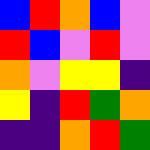[["blue", "red", "orange", "blue", "violet"], ["red", "blue", "violet", "red", "violet"], ["orange", "violet", "yellow", "yellow", "indigo"], ["yellow", "indigo", "red", "green", "orange"], ["indigo", "indigo", "orange", "red", "green"]]